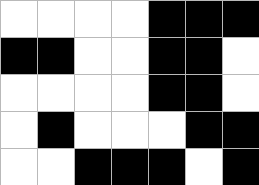[["white", "white", "white", "white", "black", "black", "black"], ["black", "black", "white", "white", "black", "black", "white"], ["white", "white", "white", "white", "black", "black", "white"], ["white", "black", "white", "white", "white", "black", "black"], ["white", "white", "black", "black", "black", "white", "black"]]